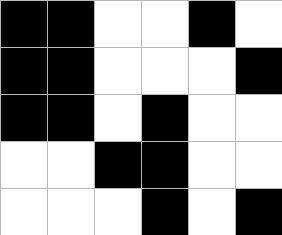[["black", "black", "white", "white", "black", "white"], ["black", "black", "white", "white", "white", "black"], ["black", "black", "white", "black", "white", "white"], ["white", "white", "black", "black", "white", "white"], ["white", "white", "white", "black", "white", "black"]]